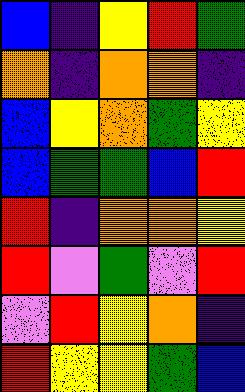[["blue", "indigo", "yellow", "red", "green"], ["orange", "indigo", "orange", "orange", "indigo"], ["blue", "yellow", "orange", "green", "yellow"], ["blue", "green", "green", "blue", "red"], ["red", "indigo", "orange", "orange", "yellow"], ["red", "violet", "green", "violet", "red"], ["violet", "red", "yellow", "orange", "indigo"], ["red", "yellow", "yellow", "green", "blue"]]